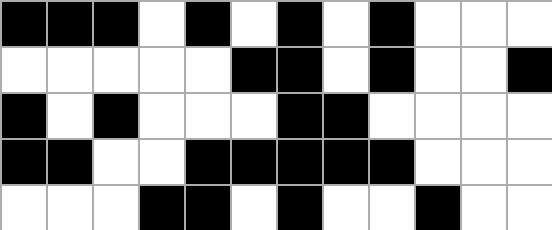[["black", "black", "black", "white", "black", "white", "black", "white", "black", "white", "white", "white"], ["white", "white", "white", "white", "white", "black", "black", "white", "black", "white", "white", "black"], ["black", "white", "black", "white", "white", "white", "black", "black", "white", "white", "white", "white"], ["black", "black", "white", "white", "black", "black", "black", "black", "black", "white", "white", "white"], ["white", "white", "white", "black", "black", "white", "black", "white", "white", "black", "white", "white"]]